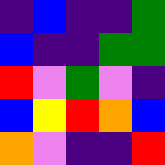[["indigo", "blue", "indigo", "indigo", "green"], ["blue", "indigo", "indigo", "green", "green"], ["red", "violet", "green", "violet", "indigo"], ["blue", "yellow", "red", "orange", "blue"], ["orange", "violet", "indigo", "indigo", "red"]]